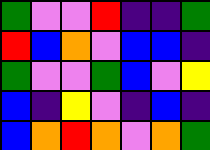[["green", "violet", "violet", "red", "indigo", "indigo", "green"], ["red", "blue", "orange", "violet", "blue", "blue", "indigo"], ["green", "violet", "violet", "green", "blue", "violet", "yellow"], ["blue", "indigo", "yellow", "violet", "indigo", "blue", "indigo"], ["blue", "orange", "red", "orange", "violet", "orange", "green"]]